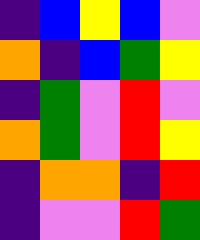[["indigo", "blue", "yellow", "blue", "violet"], ["orange", "indigo", "blue", "green", "yellow"], ["indigo", "green", "violet", "red", "violet"], ["orange", "green", "violet", "red", "yellow"], ["indigo", "orange", "orange", "indigo", "red"], ["indigo", "violet", "violet", "red", "green"]]